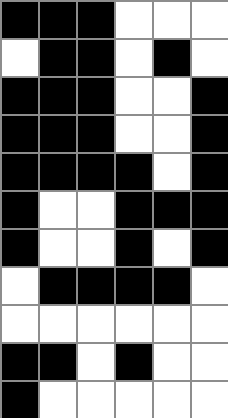[["black", "black", "black", "white", "white", "white"], ["white", "black", "black", "white", "black", "white"], ["black", "black", "black", "white", "white", "black"], ["black", "black", "black", "white", "white", "black"], ["black", "black", "black", "black", "white", "black"], ["black", "white", "white", "black", "black", "black"], ["black", "white", "white", "black", "white", "black"], ["white", "black", "black", "black", "black", "white"], ["white", "white", "white", "white", "white", "white"], ["black", "black", "white", "black", "white", "white"], ["black", "white", "white", "white", "white", "white"]]